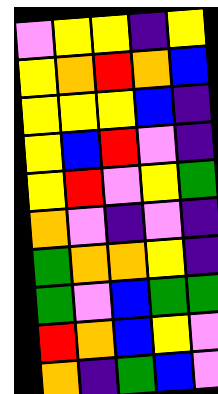[["violet", "yellow", "yellow", "indigo", "yellow"], ["yellow", "orange", "red", "orange", "blue"], ["yellow", "yellow", "yellow", "blue", "indigo"], ["yellow", "blue", "red", "violet", "indigo"], ["yellow", "red", "violet", "yellow", "green"], ["orange", "violet", "indigo", "violet", "indigo"], ["green", "orange", "orange", "yellow", "indigo"], ["green", "violet", "blue", "green", "green"], ["red", "orange", "blue", "yellow", "violet"], ["orange", "indigo", "green", "blue", "violet"]]